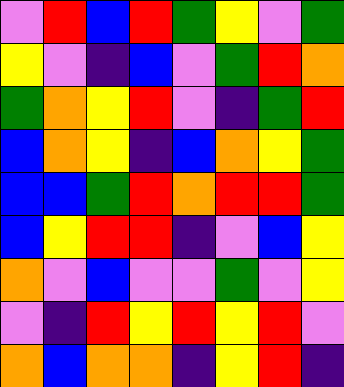[["violet", "red", "blue", "red", "green", "yellow", "violet", "green"], ["yellow", "violet", "indigo", "blue", "violet", "green", "red", "orange"], ["green", "orange", "yellow", "red", "violet", "indigo", "green", "red"], ["blue", "orange", "yellow", "indigo", "blue", "orange", "yellow", "green"], ["blue", "blue", "green", "red", "orange", "red", "red", "green"], ["blue", "yellow", "red", "red", "indigo", "violet", "blue", "yellow"], ["orange", "violet", "blue", "violet", "violet", "green", "violet", "yellow"], ["violet", "indigo", "red", "yellow", "red", "yellow", "red", "violet"], ["orange", "blue", "orange", "orange", "indigo", "yellow", "red", "indigo"]]